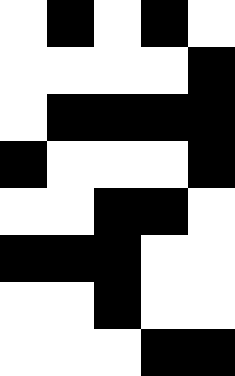[["white", "black", "white", "black", "white"], ["white", "white", "white", "white", "black"], ["white", "black", "black", "black", "black"], ["black", "white", "white", "white", "black"], ["white", "white", "black", "black", "white"], ["black", "black", "black", "white", "white"], ["white", "white", "black", "white", "white"], ["white", "white", "white", "black", "black"]]